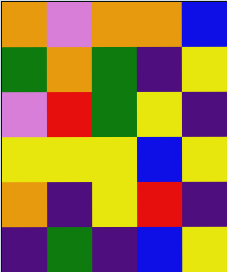[["orange", "violet", "orange", "orange", "blue"], ["green", "orange", "green", "indigo", "yellow"], ["violet", "red", "green", "yellow", "indigo"], ["yellow", "yellow", "yellow", "blue", "yellow"], ["orange", "indigo", "yellow", "red", "indigo"], ["indigo", "green", "indigo", "blue", "yellow"]]